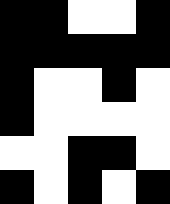[["black", "black", "white", "white", "black"], ["black", "black", "black", "black", "black"], ["black", "white", "white", "black", "white"], ["black", "white", "white", "white", "white"], ["white", "white", "black", "black", "white"], ["black", "white", "black", "white", "black"]]